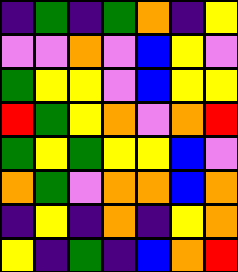[["indigo", "green", "indigo", "green", "orange", "indigo", "yellow"], ["violet", "violet", "orange", "violet", "blue", "yellow", "violet"], ["green", "yellow", "yellow", "violet", "blue", "yellow", "yellow"], ["red", "green", "yellow", "orange", "violet", "orange", "red"], ["green", "yellow", "green", "yellow", "yellow", "blue", "violet"], ["orange", "green", "violet", "orange", "orange", "blue", "orange"], ["indigo", "yellow", "indigo", "orange", "indigo", "yellow", "orange"], ["yellow", "indigo", "green", "indigo", "blue", "orange", "red"]]